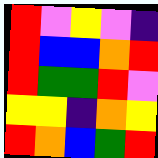[["red", "violet", "yellow", "violet", "indigo"], ["red", "blue", "blue", "orange", "red"], ["red", "green", "green", "red", "violet"], ["yellow", "yellow", "indigo", "orange", "yellow"], ["red", "orange", "blue", "green", "red"]]